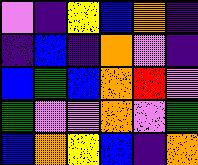[["violet", "indigo", "yellow", "blue", "orange", "indigo"], ["indigo", "blue", "indigo", "orange", "violet", "indigo"], ["blue", "green", "blue", "orange", "red", "violet"], ["green", "violet", "violet", "orange", "violet", "green"], ["blue", "orange", "yellow", "blue", "indigo", "orange"]]